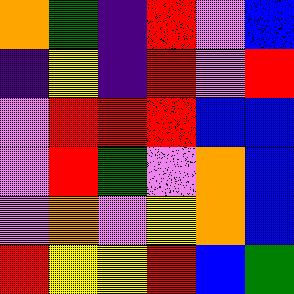[["orange", "green", "indigo", "red", "violet", "blue"], ["indigo", "yellow", "indigo", "red", "violet", "red"], ["violet", "red", "red", "red", "blue", "blue"], ["violet", "red", "green", "violet", "orange", "blue"], ["violet", "orange", "violet", "yellow", "orange", "blue"], ["red", "yellow", "yellow", "red", "blue", "green"]]